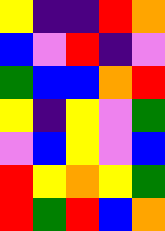[["yellow", "indigo", "indigo", "red", "orange"], ["blue", "violet", "red", "indigo", "violet"], ["green", "blue", "blue", "orange", "red"], ["yellow", "indigo", "yellow", "violet", "green"], ["violet", "blue", "yellow", "violet", "blue"], ["red", "yellow", "orange", "yellow", "green"], ["red", "green", "red", "blue", "orange"]]